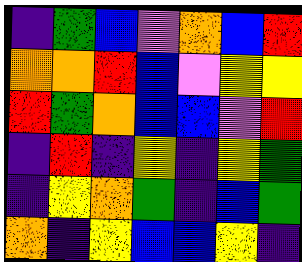[["indigo", "green", "blue", "violet", "orange", "blue", "red"], ["orange", "orange", "red", "blue", "violet", "yellow", "yellow"], ["red", "green", "orange", "blue", "blue", "violet", "red"], ["indigo", "red", "indigo", "yellow", "indigo", "yellow", "green"], ["indigo", "yellow", "orange", "green", "indigo", "blue", "green"], ["orange", "indigo", "yellow", "blue", "blue", "yellow", "indigo"]]